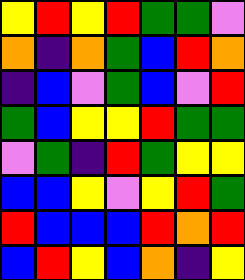[["yellow", "red", "yellow", "red", "green", "green", "violet"], ["orange", "indigo", "orange", "green", "blue", "red", "orange"], ["indigo", "blue", "violet", "green", "blue", "violet", "red"], ["green", "blue", "yellow", "yellow", "red", "green", "green"], ["violet", "green", "indigo", "red", "green", "yellow", "yellow"], ["blue", "blue", "yellow", "violet", "yellow", "red", "green"], ["red", "blue", "blue", "blue", "red", "orange", "red"], ["blue", "red", "yellow", "blue", "orange", "indigo", "yellow"]]